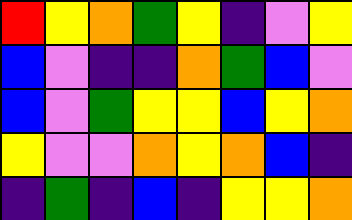[["red", "yellow", "orange", "green", "yellow", "indigo", "violet", "yellow"], ["blue", "violet", "indigo", "indigo", "orange", "green", "blue", "violet"], ["blue", "violet", "green", "yellow", "yellow", "blue", "yellow", "orange"], ["yellow", "violet", "violet", "orange", "yellow", "orange", "blue", "indigo"], ["indigo", "green", "indigo", "blue", "indigo", "yellow", "yellow", "orange"]]